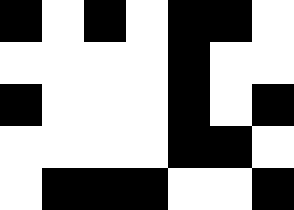[["black", "white", "black", "white", "black", "black", "white"], ["white", "white", "white", "white", "black", "white", "white"], ["black", "white", "white", "white", "black", "white", "black"], ["white", "white", "white", "white", "black", "black", "white"], ["white", "black", "black", "black", "white", "white", "black"]]